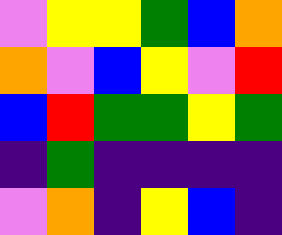[["violet", "yellow", "yellow", "green", "blue", "orange"], ["orange", "violet", "blue", "yellow", "violet", "red"], ["blue", "red", "green", "green", "yellow", "green"], ["indigo", "green", "indigo", "indigo", "indigo", "indigo"], ["violet", "orange", "indigo", "yellow", "blue", "indigo"]]